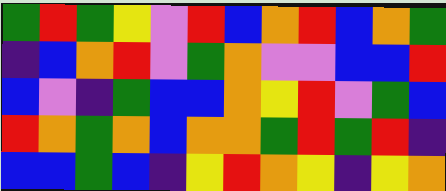[["green", "red", "green", "yellow", "violet", "red", "blue", "orange", "red", "blue", "orange", "green"], ["indigo", "blue", "orange", "red", "violet", "green", "orange", "violet", "violet", "blue", "blue", "red"], ["blue", "violet", "indigo", "green", "blue", "blue", "orange", "yellow", "red", "violet", "green", "blue"], ["red", "orange", "green", "orange", "blue", "orange", "orange", "green", "red", "green", "red", "indigo"], ["blue", "blue", "green", "blue", "indigo", "yellow", "red", "orange", "yellow", "indigo", "yellow", "orange"]]